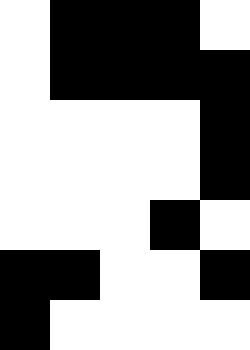[["white", "black", "black", "black", "white"], ["white", "black", "black", "black", "black"], ["white", "white", "white", "white", "black"], ["white", "white", "white", "white", "black"], ["white", "white", "white", "black", "white"], ["black", "black", "white", "white", "black"], ["black", "white", "white", "white", "white"]]